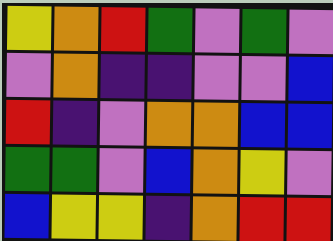[["yellow", "orange", "red", "green", "violet", "green", "violet"], ["violet", "orange", "indigo", "indigo", "violet", "violet", "blue"], ["red", "indigo", "violet", "orange", "orange", "blue", "blue"], ["green", "green", "violet", "blue", "orange", "yellow", "violet"], ["blue", "yellow", "yellow", "indigo", "orange", "red", "red"]]